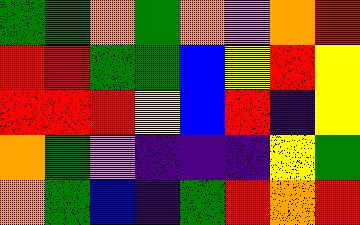[["green", "green", "orange", "green", "orange", "violet", "orange", "red"], ["red", "red", "green", "green", "blue", "yellow", "red", "yellow"], ["red", "red", "red", "yellow", "blue", "red", "indigo", "yellow"], ["orange", "green", "violet", "indigo", "indigo", "indigo", "yellow", "green"], ["orange", "green", "blue", "indigo", "green", "red", "orange", "red"]]